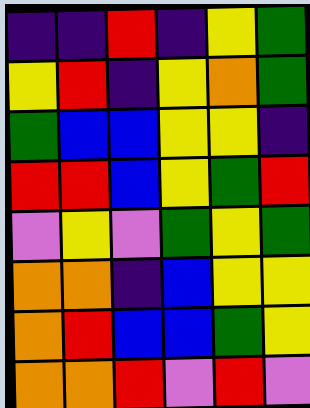[["indigo", "indigo", "red", "indigo", "yellow", "green"], ["yellow", "red", "indigo", "yellow", "orange", "green"], ["green", "blue", "blue", "yellow", "yellow", "indigo"], ["red", "red", "blue", "yellow", "green", "red"], ["violet", "yellow", "violet", "green", "yellow", "green"], ["orange", "orange", "indigo", "blue", "yellow", "yellow"], ["orange", "red", "blue", "blue", "green", "yellow"], ["orange", "orange", "red", "violet", "red", "violet"]]